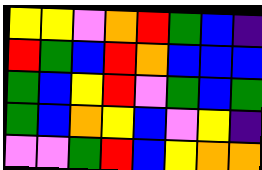[["yellow", "yellow", "violet", "orange", "red", "green", "blue", "indigo"], ["red", "green", "blue", "red", "orange", "blue", "blue", "blue"], ["green", "blue", "yellow", "red", "violet", "green", "blue", "green"], ["green", "blue", "orange", "yellow", "blue", "violet", "yellow", "indigo"], ["violet", "violet", "green", "red", "blue", "yellow", "orange", "orange"]]